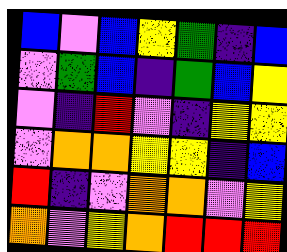[["blue", "violet", "blue", "yellow", "green", "indigo", "blue"], ["violet", "green", "blue", "indigo", "green", "blue", "yellow"], ["violet", "indigo", "red", "violet", "indigo", "yellow", "yellow"], ["violet", "orange", "orange", "yellow", "yellow", "indigo", "blue"], ["red", "indigo", "violet", "orange", "orange", "violet", "yellow"], ["orange", "violet", "yellow", "orange", "red", "red", "red"]]